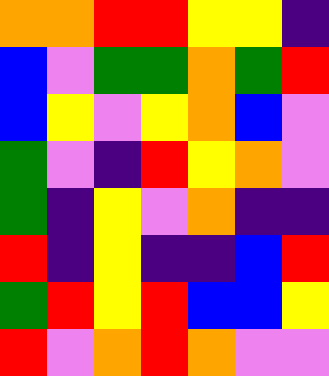[["orange", "orange", "red", "red", "yellow", "yellow", "indigo"], ["blue", "violet", "green", "green", "orange", "green", "red"], ["blue", "yellow", "violet", "yellow", "orange", "blue", "violet"], ["green", "violet", "indigo", "red", "yellow", "orange", "violet"], ["green", "indigo", "yellow", "violet", "orange", "indigo", "indigo"], ["red", "indigo", "yellow", "indigo", "indigo", "blue", "red"], ["green", "red", "yellow", "red", "blue", "blue", "yellow"], ["red", "violet", "orange", "red", "orange", "violet", "violet"]]